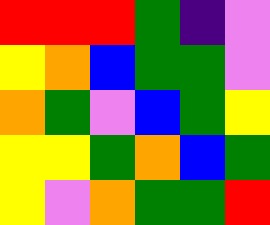[["red", "red", "red", "green", "indigo", "violet"], ["yellow", "orange", "blue", "green", "green", "violet"], ["orange", "green", "violet", "blue", "green", "yellow"], ["yellow", "yellow", "green", "orange", "blue", "green"], ["yellow", "violet", "orange", "green", "green", "red"]]